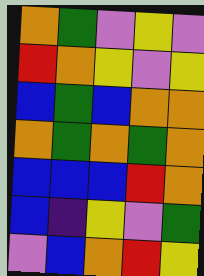[["orange", "green", "violet", "yellow", "violet"], ["red", "orange", "yellow", "violet", "yellow"], ["blue", "green", "blue", "orange", "orange"], ["orange", "green", "orange", "green", "orange"], ["blue", "blue", "blue", "red", "orange"], ["blue", "indigo", "yellow", "violet", "green"], ["violet", "blue", "orange", "red", "yellow"]]